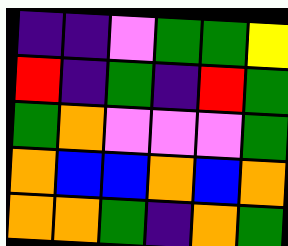[["indigo", "indigo", "violet", "green", "green", "yellow"], ["red", "indigo", "green", "indigo", "red", "green"], ["green", "orange", "violet", "violet", "violet", "green"], ["orange", "blue", "blue", "orange", "blue", "orange"], ["orange", "orange", "green", "indigo", "orange", "green"]]